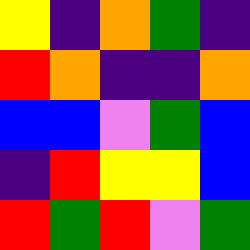[["yellow", "indigo", "orange", "green", "indigo"], ["red", "orange", "indigo", "indigo", "orange"], ["blue", "blue", "violet", "green", "blue"], ["indigo", "red", "yellow", "yellow", "blue"], ["red", "green", "red", "violet", "green"]]